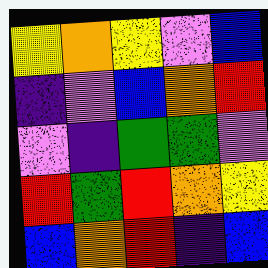[["yellow", "orange", "yellow", "violet", "blue"], ["indigo", "violet", "blue", "orange", "red"], ["violet", "indigo", "green", "green", "violet"], ["red", "green", "red", "orange", "yellow"], ["blue", "orange", "red", "indigo", "blue"]]